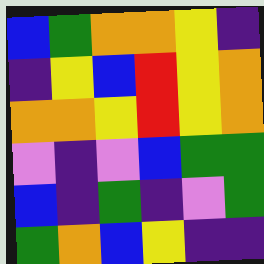[["blue", "green", "orange", "orange", "yellow", "indigo"], ["indigo", "yellow", "blue", "red", "yellow", "orange"], ["orange", "orange", "yellow", "red", "yellow", "orange"], ["violet", "indigo", "violet", "blue", "green", "green"], ["blue", "indigo", "green", "indigo", "violet", "green"], ["green", "orange", "blue", "yellow", "indigo", "indigo"]]